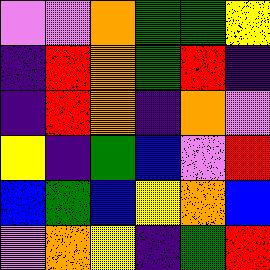[["violet", "violet", "orange", "green", "green", "yellow"], ["indigo", "red", "orange", "green", "red", "indigo"], ["indigo", "red", "orange", "indigo", "orange", "violet"], ["yellow", "indigo", "green", "blue", "violet", "red"], ["blue", "green", "blue", "yellow", "orange", "blue"], ["violet", "orange", "yellow", "indigo", "green", "red"]]